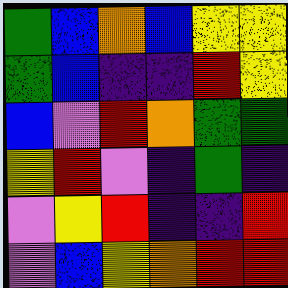[["green", "blue", "orange", "blue", "yellow", "yellow"], ["green", "blue", "indigo", "indigo", "red", "yellow"], ["blue", "violet", "red", "orange", "green", "green"], ["yellow", "red", "violet", "indigo", "green", "indigo"], ["violet", "yellow", "red", "indigo", "indigo", "red"], ["violet", "blue", "yellow", "orange", "red", "red"]]